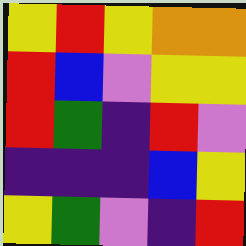[["yellow", "red", "yellow", "orange", "orange"], ["red", "blue", "violet", "yellow", "yellow"], ["red", "green", "indigo", "red", "violet"], ["indigo", "indigo", "indigo", "blue", "yellow"], ["yellow", "green", "violet", "indigo", "red"]]